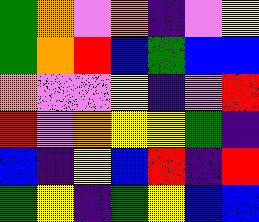[["green", "orange", "violet", "orange", "indigo", "violet", "yellow"], ["green", "orange", "red", "blue", "green", "blue", "blue"], ["orange", "violet", "violet", "yellow", "indigo", "violet", "red"], ["red", "violet", "orange", "yellow", "yellow", "green", "indigo"], ["blue", "indigo", "yellow", "blue", "red", "indigo", "red"], ["green", "yellow", "indigo", "green", "yellow", "blue", "blue"]]